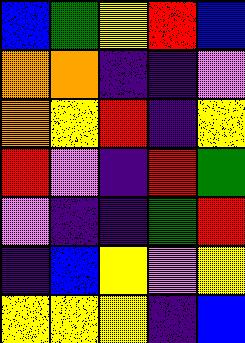[["blue", "green", "yellow", "red", "blue"], ["orange", "orange", "indigo", "indigo", "violet"], ["orange", "yellow", "red", "indigo", "yellow"], ["red", "violet", "indigo", "red", "green"], ["violet", "indigo", "indigo", "green", "red"], ["indigo", "blue", "yellow", "violet", "yellow"], ["yellow", "yellow", "yellow", "indigo", "blue"]]